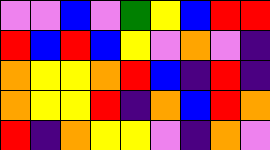[["violet", "violet", "blue", "violet", "green", "yellow", "blue", "red", "red"], ["red", "blue", "red", "blue", "yellow", "violet", "orange", "violet", "indigo"], ["orange", "yellow", "yellow", "orange", "red", "blue", "indigo", "red", "indigo"], ["orange", "yellow", "yellow", "red", "indigo", "orange", "blue", "red", "orange"], ["red", "indigo", "orange", "yellow", "yellow", "violet", "indigo", "orange", "violet"]]